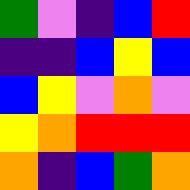[["green", "violet", "indigo", "blue", "red"], ["indigo", "indigo", "blue", "yellow", "blue"], ["blue", "yellow", "violet", "orange", "violet"], ["yellow", "orange", "red", "red", "red"], ["orange", "indigo", "blue", "green", "orange"]]